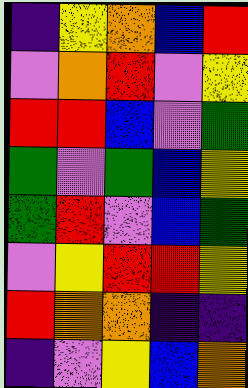[["indigo", "yellow", "orange", "blue", "red"], ["violet", "orange", "red", "violet", "yellow"], ["red", "red", "blue", "violet", "green"], ["green", "violet", "green", "blue", "yellow"], ["green", "red", "violet", "blue", "green"], ["violet", "yellow", "red", "red", "yellow"], ["red", "orange", "orange", "indigo", "indigo"], ["indigo", "violet", "yellow", "blue", "orange"]]